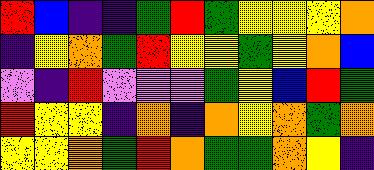[["red", "blue", "indigo", "indigo", "green", "red", "green", "yellow", "yellow", "yellow", "orange"], ["indigo", "yellow", "orange", "green", "red", "yellow", "yellow", "green", "yellow", "orange", "blue"], ["violet", "indigo", "red", "violet", "violet", "violet", "green", "yellow", "blue", "red", "green"], ["red", "yellow", "yellow", "indigo", "orange", "indigo", "orange", "yellow", "orange", "green", "orange"], ["yellow", "yellow", "orange", "green", "red", "orange", "green", "green", "orange", "yellow", "indigo"]]